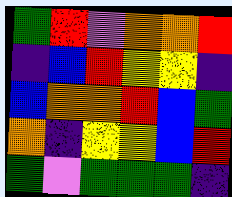[["green", "red", "violet", "orange", "orange", "red"], ["indigo", "blue", "red", "yellow", "yellow", "indigo"], ["blue", "orange", "orange", "red", "blue", "green"], ["orange", "indigo", "yellow", "yellow", "blue", "red"], ["green", "violet", "green", "green", "green", "indigo"]]